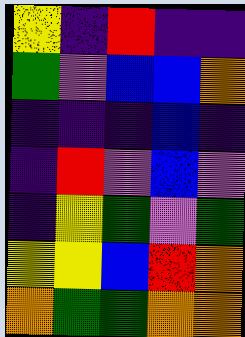[["yellow", "indigo", "red", "indigo", "indigo"], ["green", "violet", "blue", "blue", "orange"], ["indigo", "indigo", "indigo", "blue", "indigo"], ["indigo", "red", "violet", "blue", "violet"], ["indigo", "yellow", "green", "violet", "green"], ["yellow", "yellow", "blue", "red", "orange"], ["orange", "green", "green", "orange", "orange"]]